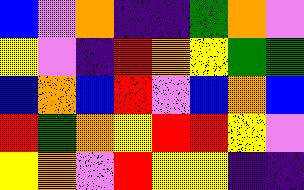[["blue", "violet", "orange", "indigo", "indigo", "green", "orange", "violet"], ["yellow", "violet", "indigo", "red", "orange", "yellow", "green", "green"], ["blue", "orange", "blue", "red", "violet", "blue", "orange", "blue"], ["red", "green", "orange", "yellow", "red", "red", "yellow", "violet"], ["yellow", "orange", "violet", "red", "yellow", "yellow", "indigo", "indigo"]]